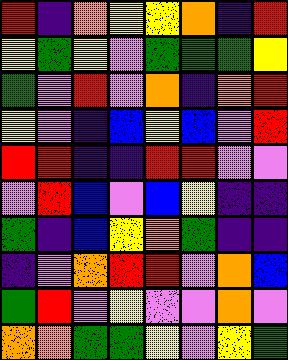[["red", "indigo", "orange", "yellow", "yellow", "orange", "indigo", "red"], ["yellow", "green", "yellow", "violet", "green", "green", "green", "yellow"], ["green", "violet", "red", "violet", "orange", "indigo", "orange", "red"], ["yellow", "violet", "indigo", "blue", "yellow", "blue", "violet", "red"], ["red", "red", "indigo", "indigo", "red", "red", "violet", "violet"], ["violet", "red", "blue", "violet", "blue", "yellow", "indigo", "indigo"], ["green", "indigo", "blue", "yellow", "orange", "green", "indigo", "indigo"], ["indigo", "violet", "orange", "red", "red", "violet", "orange", "blue"], ["green", "red", "violet", "yellow", "violet", "violet", "orange", "violet"], ["orange", "orange", "green", "green", "yellow", "violet", "yellow", "green"]]